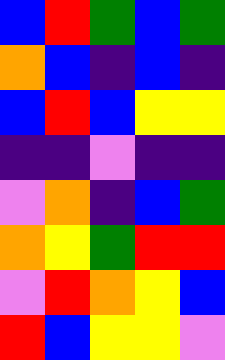[["blue", "red", "green", "blue", "green"], ["orange", "blue", "indigo", "blue", "indigo"], ["blue", "red", "blue", "yellow", "yellow"], ["indigo", "indigo", "violet", "indigo", "indigo"], ["violet", "orange", "indigo", "blue", "green"], ["orange", "yellow", "green", "red", "red"], ["violet", "red", "orange", "yellow", "blue"], ["red", "blue", "yellow", "yellow", "violet"]]